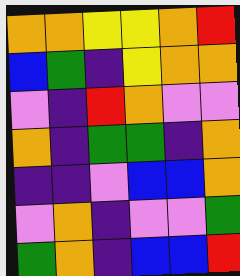[["orange", "orange", "yellow", "yellow", "orange", "red"], ["blue", "green", "indigo", "yellow", "orange", "orange"], ["violet", "indigo", "red", "orange", "violet", "violet"], ["orange", "indigo", "green", "green", "indigo", "orange"], ["indigo", "indigo", "violet", "blue", "blue", "orange"], ["violet", "orange", "indigo", "violet", "violet", "green"], ["green", "orange", "indigo", "blue", "blue", "red"]]